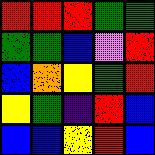[["red", "red", "red", "green", "green"], ["green", "green", "blue", "violet", "red"], ["blue", "orange", "yellow", "green", "red"], ["yellow", "green", "indigo", "red", "blue"], ["blue", "blue", "yellow", "red", "blue"]]